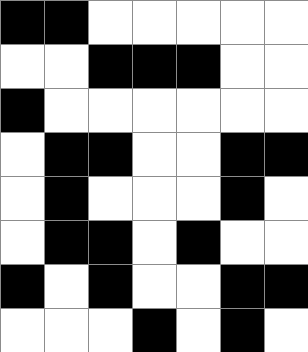[["black", "black", "white", "white", "white", "white", "white"], ["white", "white", "black", "black", "black", "white", "white"], ["black", "white", "white", "white", "white", "white", "white"], ["white", "black", "black", "white", "white", "black", "black"], ["white", "black", "white", "white", "white", "black", "white"], ["white", "black", "black", "white", "black", "white", "white"], ["black", "white", "black", "white", "white", "black", "black"], ["white", "white", "white", "black", "white", "black", "white"]]